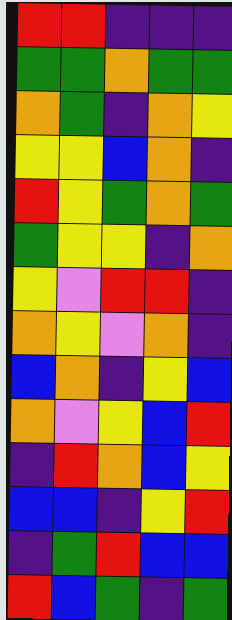[["red", "red", "indigo", "indigo", "indigo"], ["green", "green", "orange", "green", "green"], ["orange", "green", "indigo", "orange", "yellow"], ["yellow", "yellow", "blue", "orange", "indigo"], ["red", "yellow", "green", "orange", "green"], ["green", "yellow", "yellow", "indigo", "orange"], ["yellow", "violet", "red", "red", "indigo"], ["orange", "yellow", "violet", "orange", "indigo"], ["blue", "orange", "indigo", "yellow", "blue"], ["orange", "violet", "yellow", "blue", "red"], ["indigo", "red", "orange", "blue", "yellow"], ["blue", "blue", "indigo", "yellow", "red"], ["indigo", "green", "red", "blue", "blue"], ["red", "blue", "green", "indigo", "green"]]